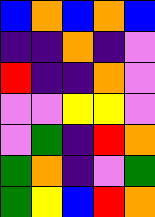[["blue", "orange", "blue", "orange", "blue"], ["indigo", "indigo", "orange", "indigo", "violet"], ["red", "indigo", "indigo", "orange", "violet"], ["violet", "violet", "yellow", "yellow", "violet"], ["violet", "green", "indigo", "red", "orange"], ["green", "orange", "indigo", "violet", "green"], ["green", "yellow", "blue", "red", "orange"]]